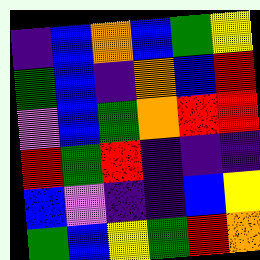[["indigo", "blue", "orange", "blue", "green", "yellow"], ["green", "blue", "indigo", "orange", "blue", "red"], ["violet", "blue", "green", "orange", "red", "red"], ["red", "green", "red", "indigo", "indigo", "indigo"], ["blue", "violet", "indigo", "indigo", "blue", "yellow"], ["green", "blue", "yellow", "green", "red", "orange"]]